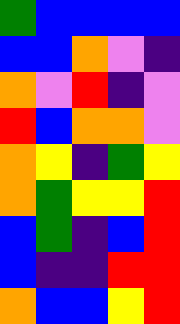[["green", "blue", "blue", "blue", "blue"], ["blue", "blue", "orange", "violet", "indigo"], ["orange", "violet", "red", "indigo", "violet"], ["red", "blue", "orange", "orange", "violet"], ["orange", "yellow", "indigo", "green", "yellow"], ["orange", "green", "yellow", "yellow", "red"], ["blue", "green", "indigo", "blue", "red"], ["blue", "indigo", "indigo", "red", "red"], ["orange", "blue", "blue", "yellow", "red"]]